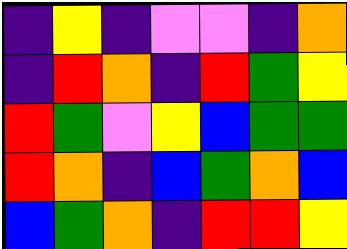[["indigo", "yellow", "indigo", "violet", "violet", "indigo", "orange"], ["indigo", "red", "orange", "indigo", "red", "green", "yellow"], ["red", "green", "violet", "yellow", "blue", "green", "green"], ["red", "orange", "indigo", "blue", "green", "orange", "blue"], ["blue", "green", "orange", "indigo", "red", "red", "yellow"]]